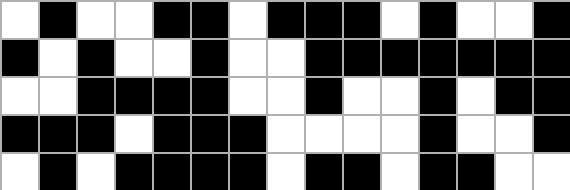[["white", "black", "white", "white", "black", "black", "white", "black", "black", "black", "white", "black", "white", "white", "black"], ["black", "white", "black", "white", "white", "black", "white", "white", "black", "black", "black", "black", "black", "black", "black"], ["white", "white", "black", "black", "black", "black", "white", "white", "black", "white", "white", "black", "white", "black", "black"], ["black", "black", "black", "white", "black", "black", "black", "white", "white", "white", "white", "black", "white", "white", "black"], ["white", "black", "white", "black", "black", "black", "black", "white", "black", "black", "white", "black", "black", "white", "white"]]